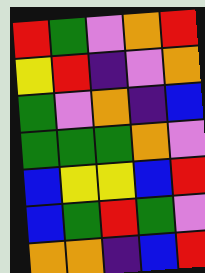[["red", "green", "violet", "orange", "red"], ["yellow", "red", "indigo", "violet", "orange"], ["green", "violet", "orange", "indigo", "blue"], ["green", "green", "green", "orange", "violet"], ["blue", "yellow", "yellow", "blue", "red"], ["blue", "green", "red", "green", "violet"], ["orange", "orange", "indigo", "blue", "red"]]